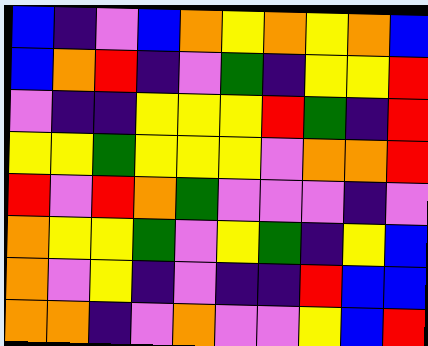[["blue", "indigo", "violet", "blue", "orange", "yellow", "orange", "yellow", "orange", "blue"], ["blue", "orange", "red", "indigo", "violet", "green", "indigo", "yellow", "yellow", "red"], ["violet", "indigo", "indigo", "yellow", "yellow", "yellow", "red", "green", "indigo", "red"], ["yellow", "yellow", "green", "yellow", "yellow", "yellow", "violet", "orange", "orange", "red"], ["red", "violet", "red", "orange", "green", "violet", "violet", "violet", "indigo", "violet"], ["orange", "yellow", "yellow", "green", "violet", "yellow", "green", "indigo", "yellow", "blue"], ["orange", "violet", "yellow", "indigo", "violet", "indigo", "indigo", "red", "blue", "blue"], ["orange", "orange", "indigo", "violet", "orange", "violet", "violet", "yellow", "blue", "red"]]